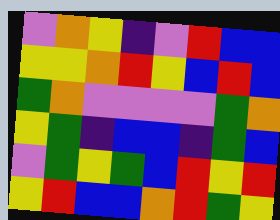[["violet", "orange", "yellow", "indigo", "violet", "red", "blue", "blue"], ["yellow", "yellow", "orange", "red", "yellow", "blue", "red", "blue"], ["green", "orange", "violet", "violet", "violet", "violet", "green", "orange"], ["yellow", "green", "indigo", "blue", "blue", "indigo", "green", "blue"], ["violet", "green", "yellow", "green", "blue", "red", "yellow", "red"], ["yellow", "red", "blue", "blue", "orange", "red", "green", "yellow"]]